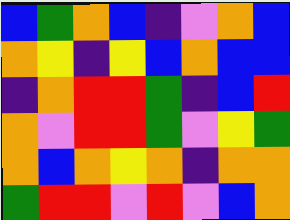[["blue", "green", "orange", "blue", "indigo", "violet", "orange", "blue"], ["orange", "yellow", "indigo", "yellow", "blue", "orange", "blue", "blue"], ["indigo", "orange", "red", "red", "green", "indigo", "blue", "red"], ["orange", "violet", "red", "red", "green", "violet", "yellow", "green"], ["orange", "blue", "orange", "yellow", "orange", "indigo", "orange", "orange"], ["green", "red", "red", "violet", "red", "violet", "blue", "orange"]]